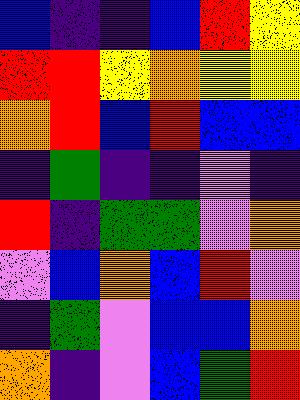[["blue", "indigo", "indigo", "blue", "red", "yellow"], ["red", "red", "yellow", "orange", "yellow", "yellow"], ["orange", "red", "blue", "red", "blue", "blue"], ["indigo", "green", "indigo", "indigo", "violet", "indigo"], ["red", "indigo", "green", "green", "violet", "orange"], ["violet", "blue", "orange", "blue", "red", "violet"], ["indigo", "green", "violet", "blue", "blue", "orange"], ["orange", "indigo", "violet", "blue", "green", "red"]]